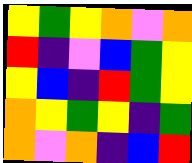[["yellow", "green", "yellow", "orange", "violet", "orange"], ["red", "indigo", "violet", "blue", "green", "yellow"], ["yellow", "blue", "indigo", "red", "green", "yellow"], ["orange", "yellow", "green", "yellow", "indigo", "green"], ["orange", "violet", "orange", "indigo", "blue", "red"]]